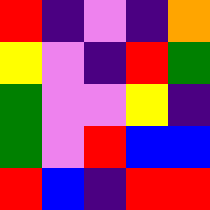[["red", "indigo", "violet", "indigo", "orange"], ["yellow", "violet", "indigo", "red", "green"], ["green", "violet", "violet", "yellow", "indigo"], ["green", "violet", "red", "blue", "blue"], ["red", "blue", "indigo", "red", "red"]]